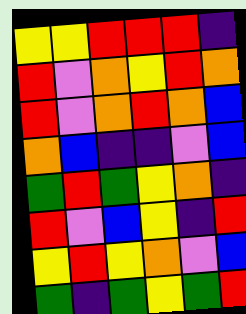[["yellow", "yellow", "red", "red", "red", "indigo"], ["red", "violet", "orange", "yellow", "red", "orange"], ["red", "violet", "orange", "red", "orange", "blue"], ["orange", "blue", "indigo", "indigo", "violet", "blue"], ["green", "red", "green", "yellow", "orange", "indigo"], ["red", "violet", "blue", "yellow", "indigo", "red"], ["yellow", "red", "yellow", "orange", "violet", "blue"], ["green", "indigo", "green", "yellow", "green", "red"]]